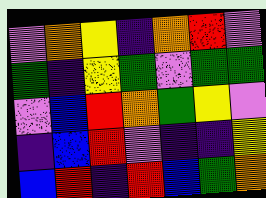[["violet", "orange", "yellow", "indigo", "orange", "red", "violet"], ["green", "indigo", "yellow", "green", "violet", "green", "green"], ["violet", "blue", "red", "orange", "green", "yellow", "violet"], ["indigo", "blue", "red", "violet", "indigo", "indigo", "yellow"], ["blue", "red", "indigo", "red", "blue", "green", "orange"]]